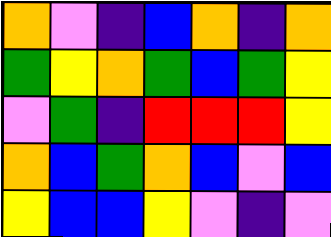[["orange", "violet", "indigo", "blue", "orange", "indigo", "orange"], ["green", "yellow", "orange", "green", "blue", "green", "yellow"], ["violet", "green", "indigo", "red", "red", "red", "yellow"], ["orange", "blue", "green", "orange", "blue", "violet", "blue"], ["yellow", "blue", "blue", "yellow", "violet", "indigo", "violet"]]